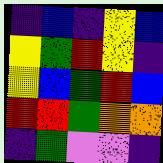[["indigo", "blue", "indigo", "yellow", "blue"], ["yellow", "green", "red", "yellow", "indigo"], ["yellow", "blue", "green", "red", "blue"], ["red", "red", "green", "orange", "orange"], ["indigo", "green", "violet", "violet", "indigo"]]